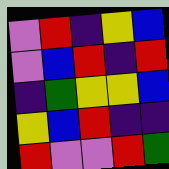[["violet", "red", "indigo", "yellow", "blue"], ["violet", "blue", "red", "indigo", "red"], ["indigo", "green", "yellow", "yellow", "blue"], ["yellow", "blue", "red", "indigo", "indigo"], ["red", "violet", "violet", "red", "green"]]